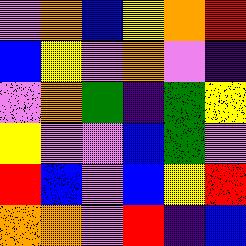[["violet", "orange", "blue", "yellow", "orange", "red"], ["blue", "yellow", "violet", "orange", "violet", "indigo"], ["violet", "orange", "green", "indigo", "green", "yellow"], ["yellow", "violet", "violet", "blue", "green", "violet"], ["red", "blue", "violet", "blue", "yellow", "red"], ["orange", "orange", "violet", "red", "indigo", "blue"]]